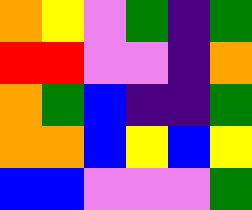[["orange", "yellow", "violet", "green", "indigo", "green"], ["red", "red", "violet", "violet", "indigo", "orange"], ["orange", "green", "blue", "indigo", "indigo", "green"], ["orange", "orange", "blue", "yellow", "blue", "yellow"], ["blue", "blue", "violet", "violet", "violet", "green"]]